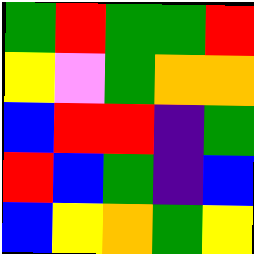[["green", "red", "green", "green", "red"], ["yellow", "violet", "green", "orange", "orange"], ["blue", "red", "red", "indigo", "green"], ["red", "blue", "green", "indigo", "blue"], ["blue", "yellow", "orange", "green", "yellow"]]